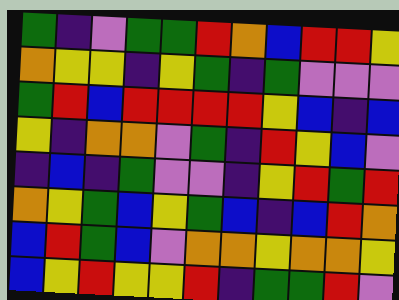[["green", "indigo", "violet", "green", "green", "red", "orange", "blue", "red", "red", "yellow"], ["orange", "yellow", "yellow", "indigo", "yellow", "green", "indigo", "green", "violet", "violet", "violet"], ["green", "red", "blue", "red", "red", "red", "red", "yellow", "blue", "indigo", "blue"], ["yellow", "indigo", "orange", "orange", "violet", "green", "indigo", "red", "yellow", "blue", "violet"], ["indigo", "blue", "indigo", "green", "violet", "violet", "indigo", "yellow", "red", "green", "red"], ["orange", "yellow", "green", "blue", "yellow", "green", "blue", "indigo", "blue", "red", "orange"], ["blue", "red", "green", "blue", "violet", "orange", "orange", "yellow", "orange", "orange", "yellow"], ["blue", "yellow", "red", "yellow", "yellow", "red", "indigo", "green", "green", "red", "violet"]]